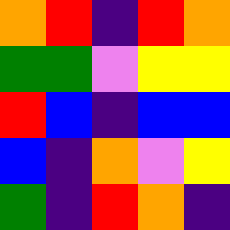[["orange", "red", "indigo", "red", "orange"], ["green", "green", "violet", "yellow", "yellow"], ["red", "blue", "indigo", "blue", "blue"], ["blue", "indigo", "orange", "violet", "yellow"], ["green", "indigo", "red", "orange", "indigo"]]